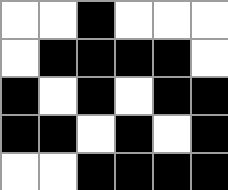[["white", "white", "black", "white", "white", "white"], ["white", "black", "black", "black", "black", "white"], ["black", "white", "black", "white", "black", "black"], ["black", "black", "white", "black", "white", "black"], ["white", "white", "black", "black", "black", "black"]]